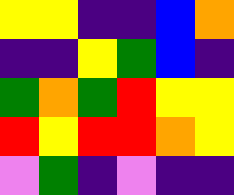[["yellow", "yellow", "indigo", "indigo", "blue", "orange"], ["indigo", "indigo", "yellow", "green", "blue", "indigo"], ["green", "orange", "green", "red", "yellow", "yellow"], ["red", "yellow", "red", "red", "orange", "yellow"], ["violet", "green", "indigo", "violet", "indigo", "indigo"]]